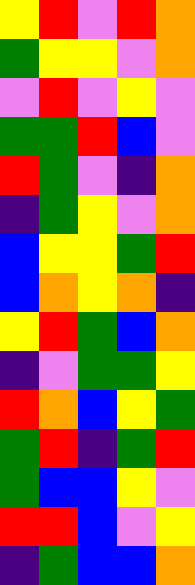[["yellow", "red", "violet", "red", "orange"], ["green", "yellow", "yellow", "violet", "orange"], ["violet", "red", "violet", "yellow", "violet"], ["green", "green", "red", "blue", "violet"], ["red", "green", "violet", "indigo", "orange"], ["indigo", "green", "yellow", "violet", "orange"], ["blue", "yellow", "yellow", "green", "red"], ["blue", "orange", "yellow", "orange", "indigo"], ["yellow", "red", "green", "blue", "orange"], ["indigo", "violet", "green", "green", "yellow"], ["red", "orange", "blue", "yellow", "green"], ["green", "red", "indigo", "green", "red"], ["green", "blue", "blue", "yellow", "violet"], ["red", "red", "blue", "violet", "yellow"], ["indigo", "green", "blue", "blue", "orange"]]